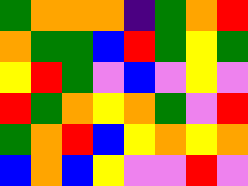[["green", "orange", "orange", "orange", "indigo", "green", "orange", "red"], ["orange", "green", "green", "blue", "red", "green", "yellow", "green"], ["yellow", "red", "green", "violet", "blue", "violet", "yellow", "violet"], ["red", "green", "orange", "yellow", "orange", "green", "violet", "red"], ["green", "orange", "red", "blue", "yellow", "orange", "yellow", "orange"], ["blue", "orange", "blue", "yellow", "violet", "violet", "red", "violet"]]